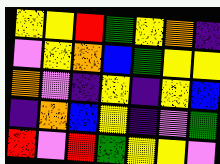[["yellow", "yellow", "red", "green", "yellow", "orange", "indigo"], ["violet", "yellow", "orange", "blue", "green", "yellow", "yellow"], ["orange", "violet", "indigo", "yellow", "indigo", "yellow", "blue"], ["indigo", "orange", "blue", "yellow", "indigo", "violet", "green"], ["red", "violet", "red", "green", "yellow", "yellow", "violet"]]